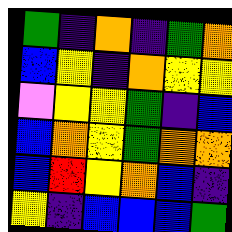[["green", "indigo", "orange", "indigo", "green", "orange"], ["blue", "yellow", "indigo", "orange", "yellow", "yellow"], ["violet", "yellow", "yellow", "green", "indigo", "blue"], ["blue", "orange", "yellow", "green", "orange", "orange"], ["blue", "red", "yellow", "orange", "blue", "indigo"], ["yellow", "indigo", "blue", "blue", "blue", "green"]]